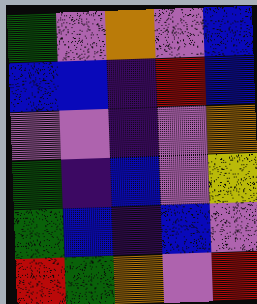[["green", "violet", "orange", "violet", "blue"], ["blue", "blue", "indigo", "red", "blue"], ["violet", "violet", "indigo", "violet", "orange"], ["green", "indigo", "blue", "violet", "yellow"], ["green", "blue", "indigo", "blue", "violet"], ["red", "green", "orange", "violet", "red"]]